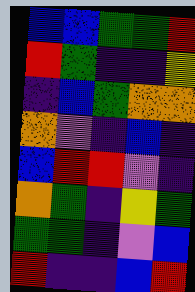[["blue", "blue", "green", "green", "red"], ["red", "green", "indigo", "indigo", "yellow"], ["indigo", "blue", "green", "orange", "orange"], ["orange", "violet", "indigo", "blue", "indigo"], ["blue", "red", "red", "violet", "indigo"], ["orange", "green", "indigo", "yellow", "green"], ["green", "green", "indigo", "violet", "blue"], ["red", "indigo", "indigo", "blue", "red"]]